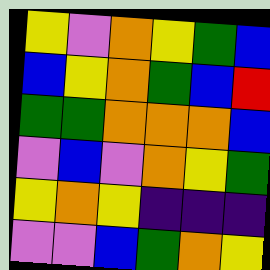[["yellow", "violet", "orange", "yellow", "green", "blue"], ["blue", "yellow", "orange", "green", "blue", "red"], ["green", "green", "orange", "orange", "orange", "blue"], ["violet", "blue", "violet", "orange", "yellow", "green"], ["yellow", "orange", "yellow", "indigo", "indigo", "indigo"], ["violet", "violet", "blue", "green", "orange", "yellow"]]